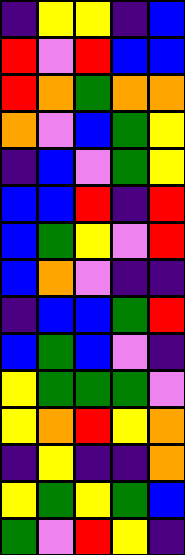[["indigo", "yellow", "yellow", "indigo", "blue"], ["red", "violet", "red", "blue", "blue"], ["red", "orange", "green", "orange", "orange"], ["orange", "violet", "blue", "green", "yellow"], ["indigo", "blue", "violet", "green", "yellow"], ["blue", "blue", "red", "indigo", "red"], ["blue", "green", "yellow", "violet", "red"], ["blue", "orange", "violet", "indigo", "indigo"], ["indigo", "blue", "blue", "green", "red"], ["blue", "green", "blue", "violet", "indigo"], ["yellow", "green", "green", "green", "violet"], ["yellow", "orange", "red", "yellow", "orange"], ["indigo", "yellow", "indigo", "indigo", "orange"], ["yellow", "green", "yellow", "green", "blue"], ["green", "violet", "red", "yellow", "indigo"]]